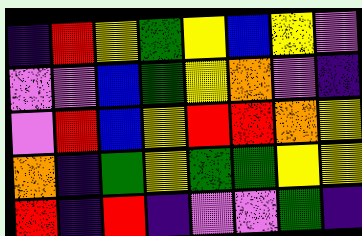[["indigo", "red", "yellow", "green", "yellow", "blue", "yellow", "violet"], ["violet", "violet", "blue", "green", "yellow", "orange", "violet", "indigo"], ["violet", "red", "blue", "yellow", "red", "red", "orange", "yellow"], ["orange", "indigo", "green", "yellow", "green", "green", "yellow", "yellow"], ["red", "indigo", "red", "indigo", "violet", "violet", "green", "indigo"]]